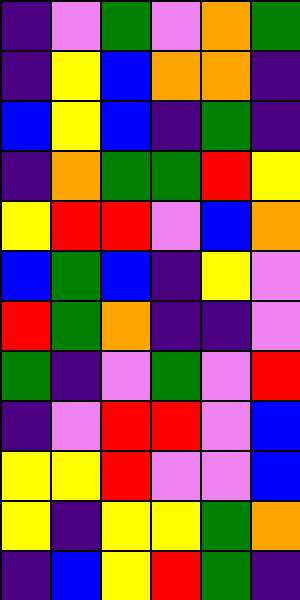[["indigo", "violet", "green", "violet", "orange", "green"], ["indigo", "yellow", "blue", "orange", "orange", "indigo"], ["blue", "yellow", "blue", "indigo", "green", "indigo"], ["indigo", "orange", "green", "green", "red", "yellow"], ["yellow", "red", "red", "violet", "blue", "orange"], ["blue", "green", "blue", "indigo", "yellow", "violet"], ["red", "green", "orange", "indigo", "indigo", "violet"], ["green", "indigo", "violet", "green", "violet", "red"], ["indigo", "violet", "red", "red", "violet", "blue"], ["yellow", "yellow", "red", "violet", "violet", "blue"], ["yellow", "indigo", "yellow", "yellow", "green", "orange"], ["indigo", "blue", "yellow", "red", "green", "indigo"]]